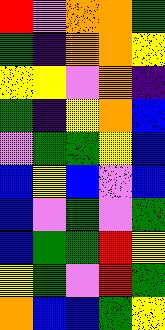[["red", "violet", "orange", "orange", "green"], ["green", "indigo", "orange", "orange", "yellow"], ["yellow", "yellow", "violet", "orange", "indigo"], ["green", "indigo", "yellow", "orange", "blue"], ["violet", "green", "green", "yellow", "blue"], ["blue", "yellow", "blue", "violet", "blue"], ["blue", "violet", "green", "violet", "green"], ["blue", "green", "green", "red", "yellow"], ["yellow", "green", "violet", "red", "green"], ["orange", "blue", "blue", "green", "yellow"]]